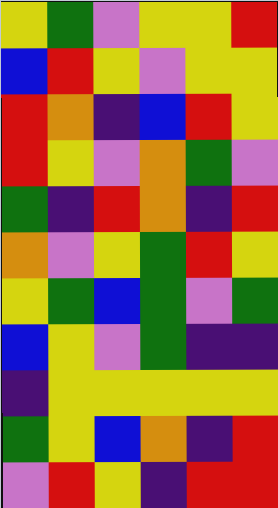[["yellow", "green", "violet", "yellow", "yellow", "red"], ["blue", "red", "yellow", "violet", "yellow", "yellow"], ["red", "orange", "indigo", "blue", "red", "yellow"], ["red", "yellow", "violet", "orange", "green", "violet"], ["green", "indigo", "red", "orange", "indigo", "red"], ["orange", "violet", "yellow", "green", "red", "yellow"], ["yellow", "green", "blue", "green", "violet", "green"], ["blue", "yellow", "violet", "green", "indigo", "indigo"], ["indigo", "yellow", "yellow", "yellow", "yellow", "yellow"], ["green", "yellow", "blue", "orange", "indigo", "red"], ["violet", "red", "yellow", "indigo", "red", "red"]]